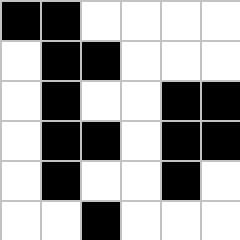[["black", "black", "white", "white", "white", "white"], ["white", "black", "black", "white", "white", "white"], ["white", "black", "white", "white", "black", "black"], ["white", "black", "black", "white", "black", "black"], ["white", "black", "white", "white", "black", "white"], ["white", "white", "black", "white", "white", "white"]]